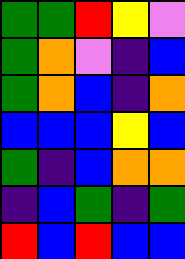[["green", "green", "red", "yellow", "violet"], ["green", "orange", "violet", "indigo", "blue"], ["green", "orange", "blue", "indigo", "orange"], ["blue", "blue", "blue", "yellow", "blue"], ["green", "indigo", "blue", "orange", "orange"], ["indigo", "blue", "green", "indigo", "green"], ["red", "blue", "red", "blue", "blue"]]